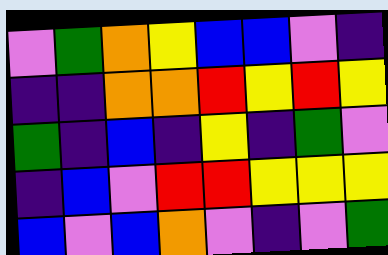[["violet", "green", "orange", "yellow", "blue", "blue", "violet", "indigo"], ["indigo", "indigo", "orange", "orange", "red", "yellow", "red", "yellow"], ["green", "indigo", "blue", "indigo", "yellow", "indigo", "green", "violet"], ["indigo", "blue", "violet", "red", "red", "yellow", "yellow", "yellow"], ["blue", "violet", "blue", "orange", "violet", "indigo", "violet", "green"]]